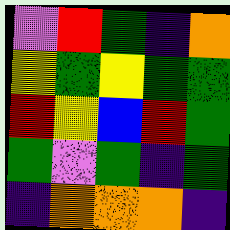[["violet", "red", "green", "indigo", "orange"], ["yellow", "green", "yellow", "green", "green"], ["red", "yellow", "blue", "red", "green"], ["green", "violet", "green", "indigo", "green"], ["indigo", "orange", "orange", "orange", "indigo"]]